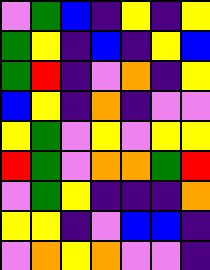[["violet", "green", "blue", "indigo", "yellow", "indigo", "yellow"], ["green", "yellow", "indigo", "blue", "indigo", "yellow", "blue"], ["green", "red", "indigo", "violet", "orange", "indigo", "yellow"], ["blue", "yellow", "indigo", "orange", "indigo", "violet", "violet"], ["yellow", "green", "violet", "yellow", "violet", "yellow", "yellow"], ["red", "green", "violet", "orange", "orange", "green", "red"], ["violet", "green", "yellow", "indigo", "indigo", "indigo", "orange"], ["yellow", "yellow", "indigo", "violet", "blue", "blue", "indigo"], ["violet", "orange", "yellow", "orange", "violet", "violet", "indigo"]]